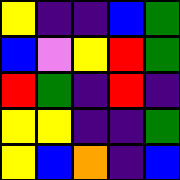[["yellow", "indigo", "indigo", "blue", "green"], ["blue", "violet", "yellow", "red", "green"], ["red", "green", "indigo", "red", "indigo"], ["yellow", "yellow", "indigo", "indigo", "green"], ["yellow", "blue", "orange", "indigo", "blue"]]